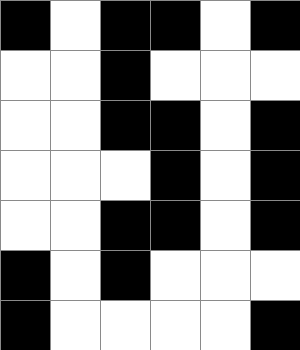[["black", "white", "black", "black", "white", "black"], ["white", "white", "black", "white", "white", "white"], ["white", "white", "black", "black", "white", "black"], ["white", "white", "white", "black", "white", "black"], ["white", "white", "black", "black", "white", "black"], ["black", "white", "black", "white", "white", "white"], ["black", "white", "white", "white", "white", "black"]]